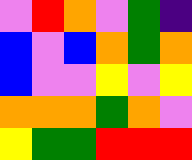[["violet", "red", "orange", "violet", "green", "indigo"], ["blue", "violet", "blue", "orange", "green", "orange"], ["blue", "violet", "violet", "yellow", "violet", "yellow"], ["orange", "orange", "orange", "green", "orange", "violet"], ["yellow", "green", "green", "red", "red", "red"]]